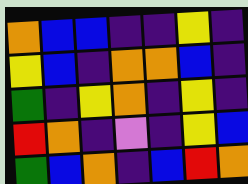[["orange", "blue", "blue", "indigo", "indigo", "yellow", "indigo"], ["yellow", "blue", "indigo", "orange", "orange", "blue", "indigo"], ["green", "indigo", "yellow", "orange", "indigo", "yellow", "indigo"], ["red", "orange", "indigo", "violet", "indigo", "yellow", "blue"], ["green", "blue", "orange", "indigo", "blue", "red", "orange"]]